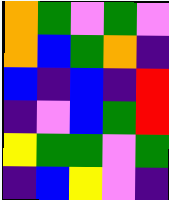[["orange", "green", "violet", "green", "violet"], ["orange", "blue", "green", "orange", "indigo"], ["blue", "indigo", "blue", "indigo", "red"], ["indigo", "violet", "blue", "green", "red"], ["yellow", "green", "green", "violet", "green"], ["indigo", "blue", "yellow", "violet", "indigo"]]